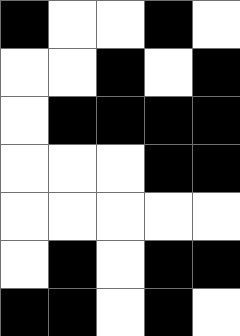[["black", "white", "white", "black", "white"], ["white", "white", "black", "white", "black"], ["white", "black", "black", "black", "black"], ["white", "white", "white", "black", "black"], ["white", "white", "white", "white", "white"], ["white", "black", "white", "black", "black"], ["black", "black", "white", "black", "white"]]